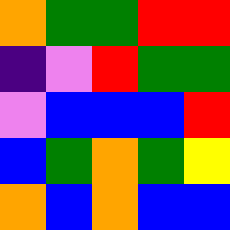[["orange", "green", "green", "red", "red"], ["indigo", "violet", "red", "green", "green"], ["violet", "blue", "blue", "blue", "red"], ["blue", "green", "orange", "green", "yellow"], ["orange", "blue", "orange", "blue", "blue"]]